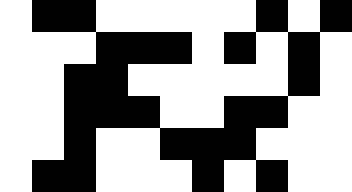[["white", "black", "black", "white", "white", "white", "white", "white", "black", "white", "black"], ["white", "white", "white", "black", "black", "black", "white", "black", "white", "black", "white"], ["white", "white", "black", "black", "white", "white", "white", "white", "white", "black", "white"], ["white", "white", "black", "black", "black", "white", "white", "black", "black", "white", "white"], ["white", "white", "black", "white", "white", "black", "black", "black", "white", "white", "white"], ["white", "black", "black", "white", "white", "white", "black", "white", "black", "white", "white"]]